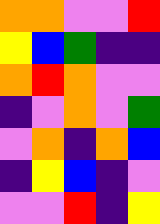[["orange", "orange", "violet", "violet", "red"], ["yellow", "blue", "green", "indigo", "indigo"], ["orange", "red", "orange", "violet", "violet"], ["indigo", "violet", "orange", "violet", "green"], ["violet", "orange", "indigo", "orange", "blue"], ["indigo", "yellow", "blue", "indigo", "violet"], ["violet", "violet", "red", "indigo", "yellow"]]